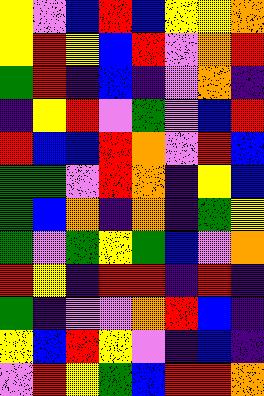[["yellow", "violet", "blue", "red", "blue", "yellow", "yellow", "orange"], ["yellow", "red", "yellow", "blue", "red", "violet", "orange", "red"], ["green", "red", "indigo", "blue", "indigo", "violet", "orange", "indigo"], ["indigo", "yellow", "red", "violet", "green", "violet", "blue", "red"], ["red", "blue", "blue", "red", "orange", "violet", "red", "blue"], ["green", "green", "violet", "red", "orange", "indigo", "yellow", "blue"], ["green", "blue", "orange", "indigo", "orange", "indigo", "green", "yellow"], ["green", "violet", "green", "yellow", "green", "blue", "violet", "orange"], ["red", "yellow", "indigo", "red", "red", "indigo", "red", "indigo"], ["green", "indigo", "violet", "violet", "orange", "red", "blue", "indigo"], ["yellow", "blue", "red", "yellow", "violet", "indigo", "blue", "indigo"], ["violet", "red", "yellow", "green", "blue", "red", "red", "orange"]]